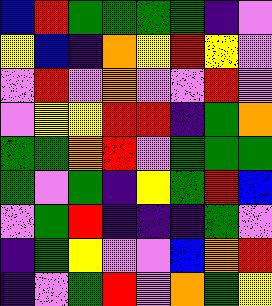[["blue", "red", "green", "green", "green", "green", "indigo", "violet"], ["yellow", "blue", "indigo", "orange", "yellow", "red", "yellow", "violet"], ["violet", "red", "violet", "orange", "violet", "violet", "red", "violet"], ["violet", "yellow", "yellow", "red", "red", "indigo", "green", "orange"], ["green", "green", "orange", "red", "violet", "green", "green", "green"], ["green", "violet", "green", "indigo", "yellow", "green", "red", "blue"], ["violet", "green", "red", "indigo", "indigo", "indigo", "green", "violet"], ["indigo", "green", "yellow", "violet", "violet", "blue", "orange", "red"], ["indigo", "violet", "green", "red", "violet", "orange", "green", "yellow"]]